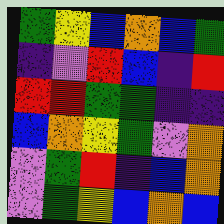[["green", "yellow", "blue", "orange", "blue", "green"], ["indigo", "violet", "red", "blue", "indigo", "red"], ["red", "red", "green", "green", "indigo", "indigo"], ["blue", "orange", "yellow", "green", "violet", "orange"], ["violet", "green", "red", "indigo", "blue", "orange"], ["violet", "green", "yellow", "blue", "orange", "blue"]]